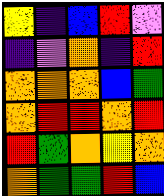[["yellow", "indigo", "blue", "red", "violet"], ["indigo", "violet", "orange", "indigo", "red"], ["orange", "orange", "orange", "blue", "green"], ["orange", "red", "red", "orange", "red"], ["red", "green", "orange", "yellow", "orange"], ["orange", "green", "green", "red", "blue"]]